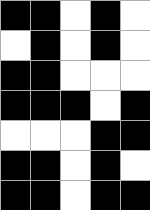[["black", "black", "white", "black", "white"], ["white", "black", "white", "black", "white"], ["black", "black", "white", "white", "white"], ["black", "black", "black", "white", "black"], ["white", "white", "white", "black", "black"], ["black", "black", "white", "black", "white"], ["black", "black", "white", "black", "black"]]